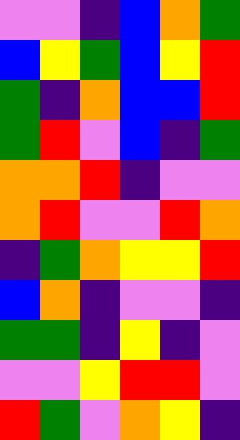[["violet", "violet", "indigo", "blue", "orange", "green"], ["blue", "yellow", "green", "blue", "yellow", "red"], ["green", "indigo", "orange", "blue", "blue", "red"], ["green", "red", "violet", "blue", "indigo", "green"], ["orange", "orange", "red", "indigo", "violet", "violet"], ["orange", "red", "violet", "violet", "red", "orange"], ["indigo", "green", "orange", "yellow", "yellow", "red"], ["blue", "orange", "indigo", "violet", "violet", "indigo"], ["green", "green", "indigo", "yellow", "indigo", "violet"], ["violet", "violet", "yellow", "red", "red", "violet"], ["red", "green", "violet", "orange", "yellow", "indigo"]]